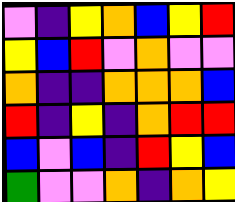[["violet", "indigo", "yellow", "orange", "blue", "yellow", "red"], ["yellow", "blue", "red", "violet", "orange", "violet", "violet"], ["orange", "indigo", "indigo", "orange", "orange", "orange", "blue"], ["red", "indigo", "yellow", "indigo", "orange", "red", "red"], ["blue", "violet", "blue", "indigo", "red", "yellow", "blue"], ["green", "violet", "violet", "orange", "indigo", "orange", "yellow"]]